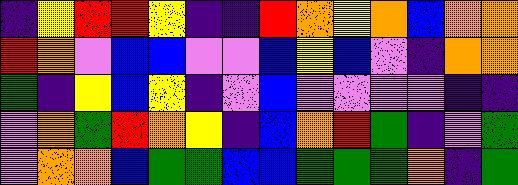[["indigo", "yellow", "red", "red", "yellow", "indigo", "indigo", "red", "orange", "yellow", "orange", "blue", "orange", "orange"], ["red", "orange", "violet", "blue", "blue", "violet", "violet", "blue", "yellow", "blue", "violet", "indigo", "orange", "orange"], ["green", "indigo", "yellow", "blue", "yellow", "indigo", "violet", "blue", "violet", "violet", "violet", "violet", "indigo", "indigo"], ["violet", "orange", "green", "red", "orange", "yellow", "indigo", "blue", "orange", "red", "green", "indigo", "violet", "green"], ["violet", "orange", "orange", "blue", "green", "green", "blue", "blue", "green", "green", "green", "orange", "indigo", "green"]]